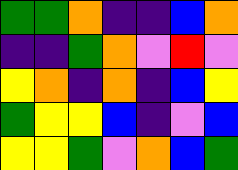[["green", "green", "orange", "indigo", "indigo", "blue", "orange"], ["indigo", "indigo", "green", "orange", "violet", "red", "violet"], ["yellow", "orange", "indigo", "orange", "indigo", "blue", "yellow"], ["green", "yellow", "yellow", "blue", "indigo", "violet", "blue"], ["yellow", "yellow", "green", "violet", "orange", "blue", "green"]]